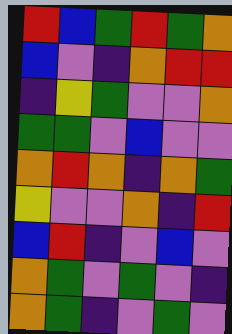[["red", "blue", "green", "red", "green", "orange"], ["blue", "violet", "indigo", "orange", "red", "red"], ["indigo", "yellow", "green", "violet", "violet", "orange"], ["green", "green", "violet", "blue", "violet", "violet"], ["orange", "red", "orange", "indigo", "orange", "green"], ["yellow", "violet", "violet", "orange", "indigo", "red"], ["blue", "red", "indigo", "violet", "blue", "violet"], ["orange", "green", "violet", "green", "violet", "indigo"], ["orange", "green", "indigo", "violet", "green", "violet"]]